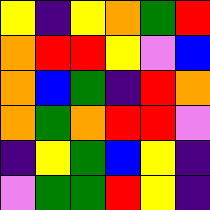[["yellow", "indigo", "yellow", "orange", "green", "red"], ["orange", "red", "red", "yellow", "violet", "blue"], ["orange", "blue", "green", "indigo", "red", "orange"], ["orange", "green", "orange", "red", "red", "violet"], ["indigo", "yellow", "green", "blue", "yellow", "indigo"], ["violet", "green", "green", "red", "yellow", "indigo"]]